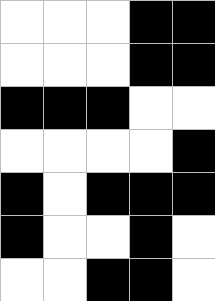[["white", "white", "white", "black", "black"], ["white", "white", "white", "black", "black"], ["black", "black", "black", "white", "white"], ["white", "white", "white", "white", "black"], ["black", "white", "black", "black", "black"], ["black", "white", "white", "black", "white"], ["white", "white", "black", "black", "white"]]